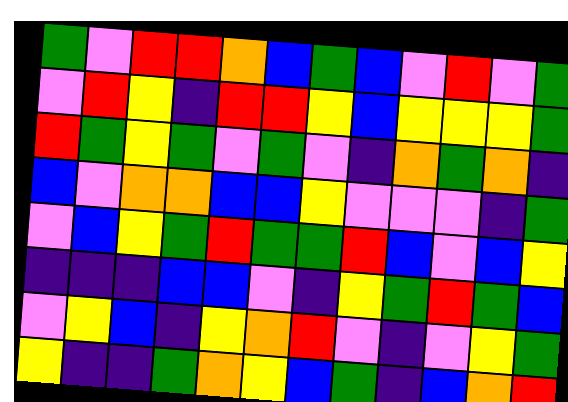[["green", "violet", "red", "red", "orange", "blue", "green", "blue", "violet", "red", "violet", "green"], ["violet", "red", "yellow", "indigo", "red", "red", "yellow", "blue", "yellow", "yellow", "yellow", "green"], ["red", "green", "yellow", "green", "violet", "green", "violet", "indigo", "orange", "green", "orange", "indigo"], ["blue", "violet", "orange", "orange", "blue", "blue", "yellow", "violet", "violet", "violet", "indigo", "green"], ["violet", "blue", "yellow", "green", "red", "green", "green", "red", "blue", "violet", "blue", "yellow"], ["indigo", "indigo", "indigo", "blue", "blue", "violet", "indigo", "yellow", "green", "red", "green", "blue"], ["violet", "yellow", "blue", "indigo", "yellow", "orange", "red", "violet", "indigo", "violet", "yellow", "green"], ["yellow", "indigo", "indigo", "green", "orange", "yellow", "blue", "green", "indigo", "blue", "orange", "red"]]